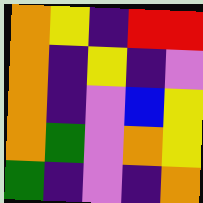[["orange", "yellow", "indigo", "red", "red"], ["orange", "indigo", "yellow", "indigo", "violet"], ["orange", "indigo", "violet", "blue", "yellow"], ["orange", "green", "violet", "orange", "yellow"], ["green", "indigo", "violet", "indigo", "orange"]]